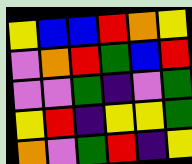[["yellow", "blue", "blue", "red", "orange", "yellow"], ["violet", "orange", "red", "green", "blue", "red"], ["violet", "violet", "green", "indigo", "violet", "green"], ["yellow", "red", "indigo", "yellow", "yellow", "green"], ["orange", "violet", "green", "red", "indigo", "yellow"]]